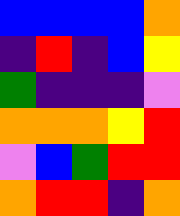[["blue", "blue", "blue", "blue", "orange"], ["indigo", "red", "indigo", "blue", "yellow"], ["green", "indigo", "indigo", "indigo", "violet"], ["orange", "orange", "orange", "yellow", "red"], ["violet", "blue", "green", "red", "red"], ["orange", "red", "red", "indigo", "orange"]]